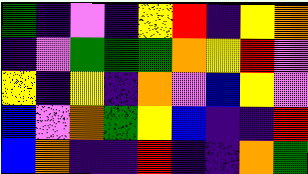[["green", "indigo", "violet", "indigo", "yellow", "red", "indigo", "yellow", "orange"], ["indigo", "violet", "green", "green", "green", "orange", "yellow", "red", "violet"], ["yellow", "indigo", "yellow", "indigo", "orange", "violet", "blue", "yellow", "violet"], ["blue", "violet", "orange", "green", "yellow", "blue", "indigo", "indigo", "red"], ["blue", "orange", "indigo", "indigo", "red", "indigo", "indigo", "orange", "green"]]